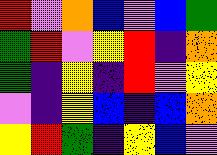[["red", "violet", "orange", "blue", "violet", "blue", "green"], ["green", "red", "violet", "yellow", "red", "indigo", "orange"], ["green", "indigo", "yellow", "indigo", "red", "violet", "yellow"], ["violet", "indigo", "yellow", "blue", "indigo", "blue", "orange"], ["yellow", "red", "green", "indigo", "yellow", "blue", "violet"]]